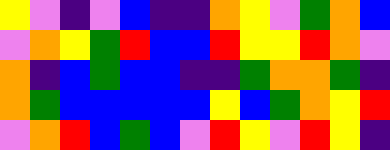[["yellow", "violet", "indigo", "violet", "blue", "indigo", "indigo", "orange", "yellow", "violet", "green", "orange", "blue"], ["violet", "orange", "yellow", "green", "red", "blue", "blue", "red", "yellow", "yellow", "red", "orange", "violet"], ["orange", "indigo", "blue", "green", "blue", "blue", "indigo", "indigo", "green", "orange", "orange", "green", "indigo"], ["orange", "green", "blue", "blue", "blue", "blue", "blue", "yellow", "blue", "green", "orange", "yellow", "red"], ["violet", "orange", "red", "blue", "green", "blue", "violet", "red", "yellow", "violet", "red", "yellow", "indigo"]]